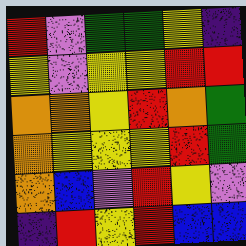[["red", "violet", "green", "green", "yellow", "indigo"], ["yellow", "violet", "yellow", "yellow", "red", "red"], ["orange", "orange", "yellow", "red", "orange", "green"], ["orange", "yellow", "yellow", "yellow", "red", "green"], ["orange", "blue", "violet", "red", "yellow", "violet"], ["indigo", "red", "yellow", "red", "blue", "blue"]]